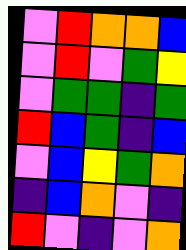[["violet", "red", "orange", "orange", "blue"], ["violet", "red", "violet", "green", "yellow"], ["violet", "green", "green", "indigo", "green"], ["red", "blue", "green", "indigo", "blue"], ["violet", "blue", "yellow", "green", "orange"], ["indigo", "blue", "orange", "violet", "indigo"], ["red", "violet", "indigo", "violet", "orange"]]